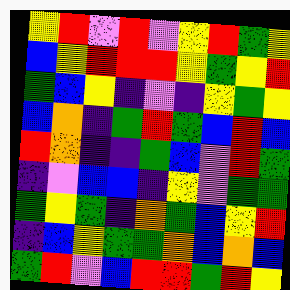[["yellow", "red", "violet", "red", "violet", "yellow", "red", "green", "yellow"], ["blue", "yellow", "red", "red", "red", "yellow", "green", "yellow", "red"], ["green", "blue", "yellow", "indigo", "violet", "indigo", "yellow", "green", "yellow"], ["blue", "orange", "indigo", "green", "red", "green", "blue", "red", "blue"], ["red", "orange", "indigo", "indigo", "green", "blue", "violet", "red", "green"], ["indigo", "violet", "blue", "blue", "indigo", "yellow", "violet", "green", "green"], ["green", "yellow", "green", "indigo", "orange", "green", "blue", "yellow", "red"], ["indigo", "blue", "yellow", "green", "green", "orange", "blue", "orange", "blue"], ["green", "red", "violet", "blue", "red", "red", "green", "red", "yellow"]]